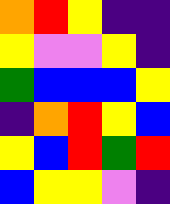[["orange", "red", "yellow", "indigo", "indigo"], ["yellow", "violet", "violet", "yellow", "indigo"], ["green", "blue", "blue", "blue", "yellow"], ["indigo", "orange", "red", "yellow", "blue"], ["yellow", "blue", "red", "green", "red"], ["blue", "yellow", "yellow", "violet", "indigo"]]